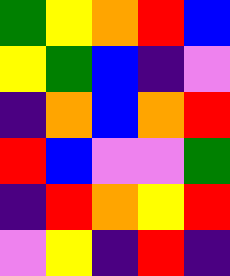[["green", "yellow", "orange", "red", "blue"], ["yellow", "green", "blue", "indigo", "violet"], ["indigo", "orange", "blue", "orange", "red"], ["red", "blue", "violet", "violet", "green"], ["indigo", "red", "orange", "yellow", "red"], ["violet", "yellow", "indigo", "red", "indigo"]]